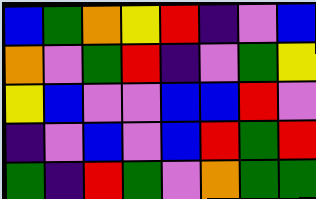[["blue", "green", "orange", "yellow", "red", "indigo", "violet", "blue"], ["orange", "violet", "green", "red", "indigo", "violet", "green", "yellow"], ["yellow", "blue", "violet", "violet", "blue", "blue", "red", "violet"], ["indigo", "violet", "blue", "violet", "blue", "red", "green", "red"], ["green", "indigo", "red", "green", "violet", "orange", "green", "green"]]